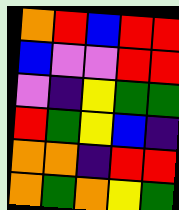[["orange", "red", "blue", "red", "red"], ["blue", "violet", "violet", "red", "red"], ["violet", "indigo", "yellow", "green", "green"], ["red", "green", "yellow", "blue", "indigo"], ["orange", "orange", "indigo", "red", "red"], ["orange", "green", "orange", "yellow", "green"]]